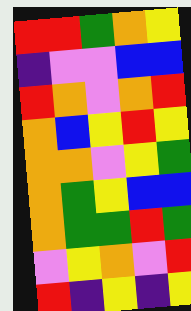[["red", "red", "green", "orange", "yellow"], ["indigo", "violet", "violet", "blue", "blue"], ["red", "orange", "violet", "orange", "red"], ["orange", "blue", "yellow", "red", "yellow"], ["orange", "orange", "violet", "yellow", "green"], ["orange", "green", "yellow", "blue", "blue"], ["orange", "green", "green", "red", "green"], ["violet", "yellow", "orange", "violet", "red"], ["red", "indigo", "yellow", "indigo", "yellow"]]